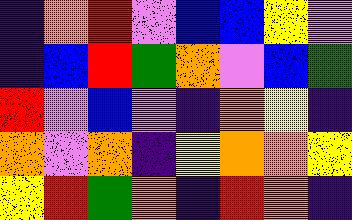[["indigo", "orange", "red", "violet", "blue", "blue", "yellow", "violet"], ["indigo", "blue", "red", "green", "orange", "violet", "blue", "green"], ["red", "violet", "blue", "violet", "indigo", "orange", "yellow", "indigo"], ["orange", "violet", "orange", "indigo", "yellow", "orange", "orange", "yellow"], ["yellow", "red", "green", "orange", "indigo", "red", "orange", "indigo"]]